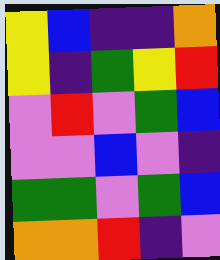[["yellow", "blue", "indigo", "indigo", "orange"], ["yellow", "indigo", "green", "yellow", "red"], ["violet", "red", "violet", "green", "blue"], ["violet", "violet", "blue", "violet", "indigo"], ["green", "green", "violet", "green", "blue"], ["orange", "orange", "red", "indigo", "violet"]]